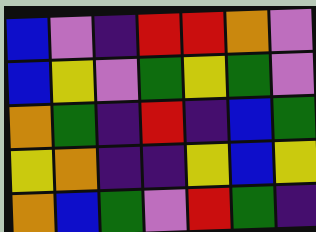[["blue", "violet", "indigo", "red", "red", "orange", "violet"], ["blue", "yellow", "violet", "green", "yellow", "green", "violet"], ["orange", "green", "indigo", "red", "indigo", "blue", "green"], ["yellow", "orange", "indigo", "indigo", "yellow", "blue", "yellow"], ["orange", "blue", "green", "violet", "red", "green", "indigo"]]